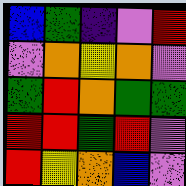[["blue", "green", "indigo", "violet", "red"], ["violet", "orange", "yellow", "orange", "violet"], ["green", "red", "orange", "green", "green"], ["red", "red", "green", "red", "violet"], ["red", "yellow", "orange", "blue", "violet"]]